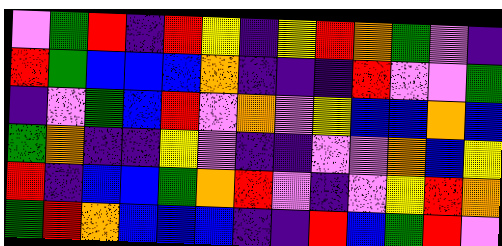[["violet", "green", "red", "indigo", "red", "yellow", "indigo", "yellow", "red", "orange", "green", "violet", "indigo"], ["red", "green", "blue", "blue", "blue", "orange", "indigo", "indigo", "indigo", "red", "violet", "violet", "green"], ["indigo", "violet", "green", "blue", "red", "violet", "orange", "violet", "yellow", "blue", "blue", "orange", "blue"], ["green", "orange", "indigo", "indigo", "yellow", "violet", "indigo", "indigo", "violet", "violet", "orange", "blue", "yellow"], ["red", "indigo", "blue", "blue", "green", "orange", "red", "violet", "indigo", "violet", "yellow", "red", "orange"], ["green", "red", "orange", "blue", "blue", "blue", "indigo", "indigo", "red", "blue", "green", "red", "violet"]]